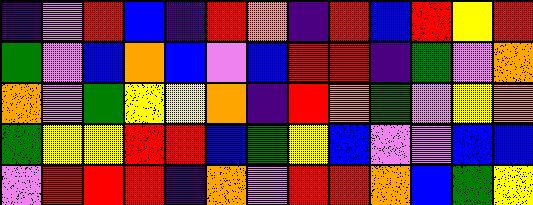[["indigo", "violet", "red", "blue", "indigo", "red", "orange", "indigo", "red", "blue", "red", "yellow", "red"], ["green", "violet", "blue", "orange", "blue", "violet", "blue", "red", "red", "indigo", "green", "violet", "orange"], ["orange", "violet", "green", "yellow", "yellow", "orange", "indigo", "red", "orange", "green", "violet", "yellow", "orange"], ["green", "yellow", "yellow", "red", "red", "blue", "green", "yellow", "blue", "violet", "violet", "blue", "blue"], ["violet", "red", "red", "red", "indigo", "orange", "violet", "red", "red", "orange", "blue", "green", "yellow"]]